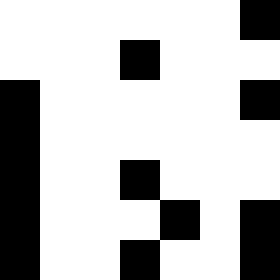[["white", "white", "white", "white", "white", "white", "black"], ["white", "white", "white", "black", "white", "white", "white"], ["black", "white", "white", "white", "white", "white", "black"], ["black", "white", "white", "white", "white", "white", "white"], ["black", "white", "white", "black", "white", "white", "white"], ["black", "white", "white", "white", "black", "white", "black"], ["black", "white", "white", "black", "white", "white", "black"]]